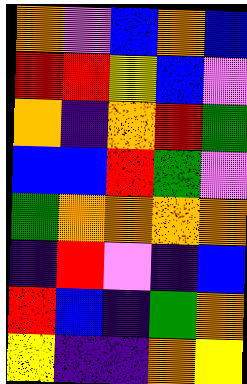[["orange", "violet", "blue", "orange", "blue"], ["red", "red", "yellow", "blue", "violet"], ["orange", "indigo", "orange", "red", "green"], ["blue", "blue", "red", "green", "violet"], ["green", "orange", "orange", "orange", "orange"], ["indigo", "red", "violet", "indigo", "blue"], ["red", "blue", "indigo", "green", "orange"], ["yellow", "indigo", "indigo", "orange", "yellow"]]